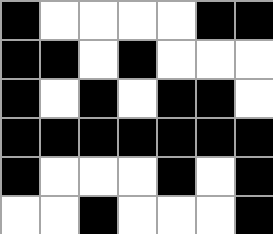[["black", "white", "white", "white", "white", "black", "black"], ["black", "black", "white", "black", "white", "white", "white"], ["black", "white", "black", "white", "black", "black", "white"], ["black", "black", "black", "black", "black", "black", "black"], ["black", "white", "white", "white", "black", "white", "black"], ["white", "white", "black", "white", "white", "white", "black"]]